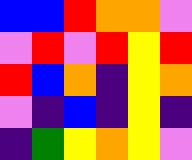[["blue", "blue", "red", "orange", "orange", "violet"], ["violet", "red", "violet", "red", "yellow", "red"], ["red", "blue", "orange", "indigo", "yellow", "orange"], ["violet", "indigo", "blue", "indigo", "yellow", "indigo"], ["indigo", "green", "yellow", "orange", "yellow", "violet"]]